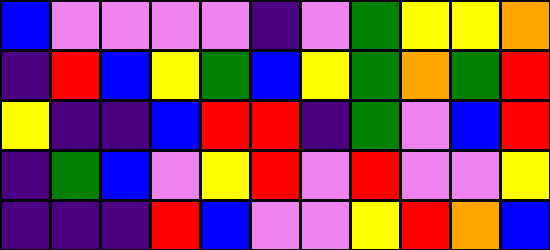[["blue", "violet", "violet", "violet", "violet", "indigo", "violet", "green", "yellow", "yellow", "orange"], ["indigo", "red", "blue", "yellow", "green", "blue", "yellow", "green", "orange", "green", "red"], ["yellow", "indigo", "indigo", "blue", "red", "red", "indigo", "green", "violet", "blue", "red"], ["indigo", "green", "blue", "violet", "yellow", "red", "violet", "red", "violet", "violet", "yellow"], ["indigo", "indigo", "indigo", "red", "blue", "violet", "violet", "yellow", "red", "orange", "blue"]]